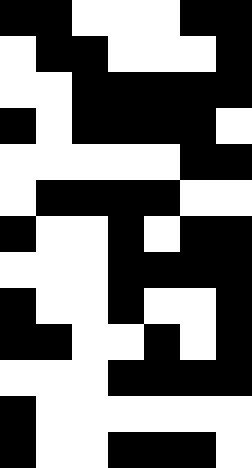[["black", "black", "white", "white", "white", "black", "black"], ["white", "black", "black", "white", "white", "white", "black"], ["white", "white", "black", "black", "black", "black", "black"], ["black", "white", "black", "black", "black", "black", "white"], ["white", "white", "white", "white", "white", "black", "black"], ["white", "black", "black", "black", "black", "white", "white"], ["black", "white", "white", "black", "white", "black", "black"], ["white", "white", "white", "black", "black", "black", "black"], ["black", "white", "white", "black", "white", "white", "black"], ["black", "black", "white", "white", "black", "white", "black"], ["white", "white", "white", "black", "black", "black", "black"], ["black", "white", "white", "white", "white", "white", "white"], ["black", "white", "white", "black", "black", "black", "white"]]